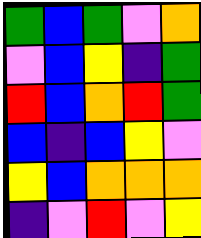[["green", "blue", "green", "violet", "orange"], ["violet", "blue", "yellow", "indigo", "green"], ["red", "blue", "orange", "red", "green"], ["blue", "indigo", "blue", "yellow", "violet"], ["yellow", "blue", "orange", "orange", "orange"], ["indigo", "violet", "red", "violet", "yellow"]]